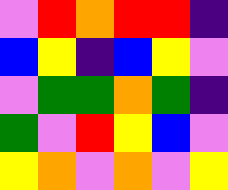[["violet", "red", "orange", "red", "red", "indigo"], ["blue", "yellow", "indigo", "blue", "yellow", "violet"], ["violet", "green", "green", "orange", "green", "indigo"], ["green", "violet", "red", "yellow", "blue", "violet"], ["yellow", "orange", "violet", "orange", "violet", "yellow"]]